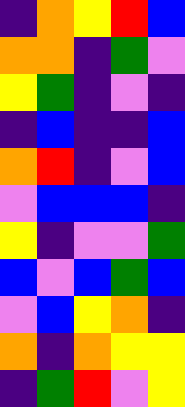[["indigo", "orange", "yellow", "red", "blue"], ["orange", "orange", "indigo", "green", "violet"], ["yellow", "green", "indigo", "violet", "indigo"], ["indigo", "blue", "indigo", "indigo", "blue"], ["orange", "red", "indigo", "violet", "blue"], ["violet", "blue", "blue", "blue", "indigo"], ["yellow", "indigo", "violet", "violet", "green"], ["blue", "violet", "blue", "green", "blue"], ["violet", "blue", "yellow", "orange", "indigo"], ["orange", "indigo", "orange", "yellow", "yellow"], ["indigo", "green", "red", "violet", "yellow"]]